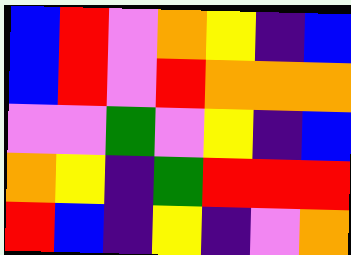[["blue", "red", "violet", "orange", "yellow", "indigo", "blue"], ["blue", "red", "violet", "red", "orange", "orange", "orange"], ["violet", "violet", "green", "violet", "yellow", "indigo", "blue"], ["orange", "yellow", "indigo", "green", "red", "red", "red"], ["red", "blue", "indigo", "yellow", "indigo", "violet", "orange"]]